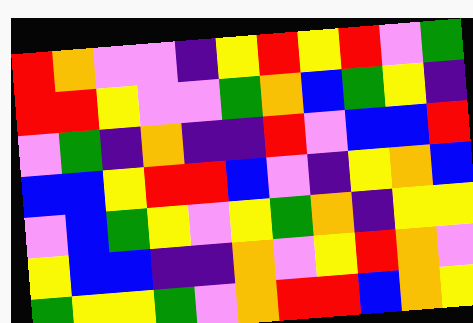[["red", "orange", "violet", "violet", "indigo", "yellow", "red", "yellow", "red", "violet", "green"], ["red", "red", "yellow", "violet", "violet", "green", "orange", "blue", "green", "yellow", "indigo"], ["violet", "green", "indigo", "orange", "indigo", "indigo", "red", "violet", "blue", "blue", "red"], ["blue", "blue", "yellow", "red", "red", "blue", "violet", "indigo", "yellow", "orange", "blue"], ["violet", "blue", "green", "yellow", "violet", "yellow", "green", "orange", "indigo", "yellow", "yellow"], ["yellow", "blue", "blue", "indigo", "indigo", "orange", "violet", "yellow", "red", "orange", "violet"], ["green", "yellow", "yellow", "green", "violet", "orange", "red", "red", "blue", "orange", "yellow"]]